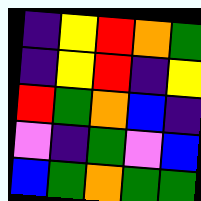[["indigo", "yellow", "red", "orange", "green"], ["indigo", "yellow", "red", "indigo", "yellow"], ["red", "green", "orange", "blue", "indigo"], ["violet", "indigo", "green", "violet", "blue"], ["blue", "green", "orange", "green", "green"]]